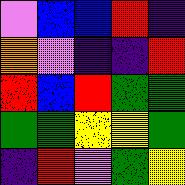[["violet", "blue", "blue", "red", "indigo"], ["orange", "violet", "indigo", "indigo", "red"], ["red", "blue", "red", "green", "green"], ["green", "green", "yellow", "yellow", "green"], ["indigo", "red", "violet", "green", "yellow"]]